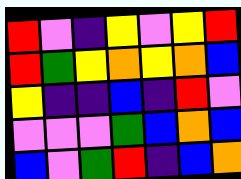[["red", "violet", "indigo", "yellow", "violet", "yellow", "red"], ["red", "green", "yellow", "orange", "yellow", "orange", "blue"], ["yellow", "indigo", "indigo", "blue", "indigo", "red", "violet"], ["violet", "violet", "violet", "green", "blue", "orange", "blue"], ["blue", "violet", "green", "red", "indigo", "blue", "orange"]]